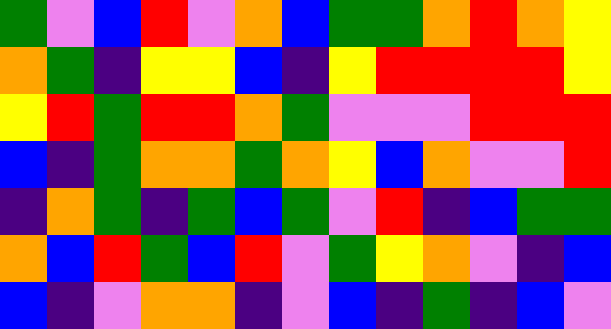[["green", "violet", "blue", "red", "violet", "orange", "blue", "green", "green", "orange", "red", "orange", "yellow"], ["orange", "green", "indigo", "yellow", "yellow", "blue", "indigo", "yellow", "red", "red", "red", "red", "yellow"], ["yellow", "red", "green", "red", "red", "orange", "green", "violet", "violet", "violet", "red", "red", "red"], ["blue", "indigo", "green", "orange", "orange", "green", "orange", "yellow", "blue", "orange", "violet", "violet", "red"], ["indigo", "orange", "green", "indigo", "green", "blue", "green", "violet", "red", "indigo", "blue", "green", "green"], ["orange", "blue", "red", "green", "blue", "red", "violet", "green", "yellow", "orange", "violet", "indigo", "blue"], ["blue", "indigo", "violet", "orange", "orange", "indigo", "violet", "blue", "indigo", "green", "indigo", "blue", "violet"]]